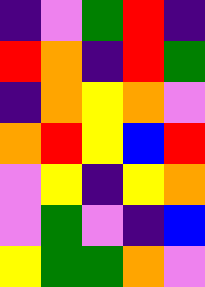[["indigo", "violet", "green", "red", "indigo"], ["red", "orange", "indigo", "red", "green"], ["indigo", "orange", "yellow", "orange", "violet"], ["orange", "red", "yellow", "blue", "red"], ["violet", "yellow", "indigo", "yellow", "orange"], ["violet", "green", "violet", "indigo", "blue"], ["yellow", "green", "green", "orange", "violet"]]